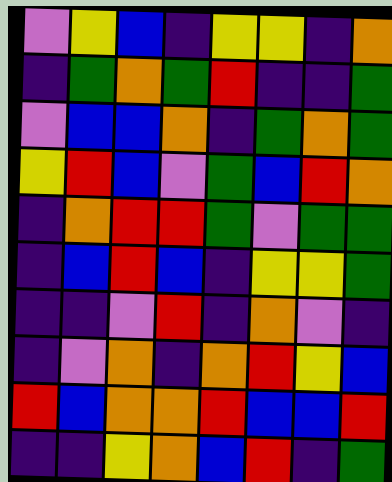[["violet", "yellow", "blue", "indigo", "yellow", "yellow", "indigo", "orange"], ["indigo", "green", "orange", "green", "red", "indigo", "indigo", "green"], ["violet", "blue", "blue", "orange", "indigo", "green", "orange", "green"], ["yellow", "red", "blue", "violet", "green", "blue", "red", "orange"], ["indigo", "orange", "red", "red", "green", "violet", "green", "green"], ["indigo", "blue", "red", "blue", "indigo", "yellow", "yellow", "green"], ["indigo", "indigo", "violet", "red", "indigo", "orange", "violet", "indigo"], ["indigo", "violet", "orange", "indigo", "orange", "red", "yellow", "blue"], ["red", "blue", "orange", "orange", "red", "blue", "blue", "red"], ["indigo", "indigo", "yellow", "orange", "blue", "red", "indigo", "green"]]